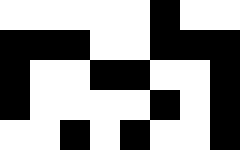[["white", "white", "white", "white", "white", "black", "white", "white"], ["black", "black", "black", "white", "white", "black", "black", "black"], ["black", "white", "white", "black", "black", "white", "white", "black"], ["black", "white", "white", "white", "white", "black", "white", "black"], ["white", "white", "black", "white", "black", "white", "white", "black"]]